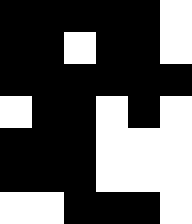[["black", "black", "black", "black", "black", "white"], ["black", "black", "white", "black", "black", "white"], ["black", "black", "black", "black", "black", "black"], ["white", "black", "black", "white", "black", "white"], ["black", "black", "black", "white", "white", "white"], ["black", "black", "black", "white", "white", "white"], ["white", "white", "black", "black", "black", "white"]]